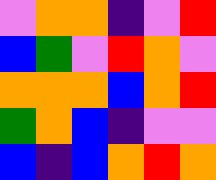[["violet", "orange", "orange", "indigo", "violet", "red"], ["blue", "green", "violet", "red", "orange", "violet"], ["orange", "orange", "orange", "blue", "orange", "red"], ["green", "orange", "blue", "indigo", "violet", "violet"], ["blue", "indigo", "blue", "orange", "red", "orange"]]